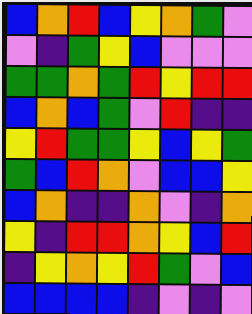[["blue", "orange", "red", "blue", "yellow", "orange", "green", "violet"], ["violet", "indigo", "green", "yellow", "blue", "violet", "violet", "violet"], ["green", "green", "orange", "green", "red", "yellow", "red", "red"], ["blue", "orange", "blue", "green", "violet", "red", "indigo", "indigo"], ["yellow", "red", "green", "green", "yellow", "blue", "yellow", "green"], ["green", "blue", "red", "orange", "violet", "blue", "blue", "yellow"], ["blue", "orange", "indigo", "indigo", "orange", "violet", "indigo", "orange"], ["yellow", "indigo", "red", "red", "orange", "yellow", "blue", "red"], ["indigo", "yellow", "orange", "yellow", "red", "green", "violet", "blue"], ["blue", "blue", "blue", "blue", "indigo", "violet", "indigo", "violet"]]